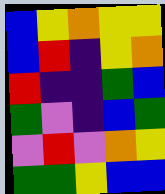[["blue", "yellow", "orange", "yellow", "yellow"], ["blue", "red", "indigo", "yellow", "orange"], ["red", "indigo", "indigo", "green", "blue"], ["green", "violet", "indigo", "blue", "green"], ["violet", "red", "violet", "orange", "yellow"], ["green", "green", "yellow", "blue", "blue"]]